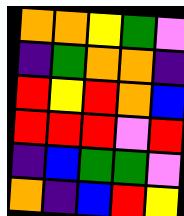[["orange", "orange", "yellow", "green", "violet"], ["indigo", "green", "orange", "orange", "indigo"], ["red", "yellow", "red", "orange", "blue"], ["red", "red", "red", "violet", "red"], ["indigo", "blue", "green", "green", "violet"], ["orange", "indigo", "blue", "red", "yellow"]]